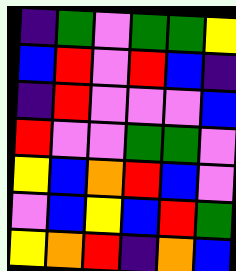[["indigo", "green", "violet", "green", "green", "yellow"], ["blue", "red", "violet", "red", "blue", "indigo"], ["indigo", "red", "violet", "violet", "violet", "blue"], ["red", "violet", "violet", "green", "green", "violet"], ["yellow", "blue", "orange", "red", "blue", "violet"], ["violet", "blue", "yellow", "blue", "red", "green"], ["yellow", "orange", "red", "indigo", "orange", "blue"]]